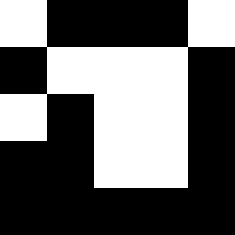[["white", "black", "black", "black", "white"], ["black", "white", "white", "white", "black"], ["white", "black", "white", "white", "black"], ["black", "black", "white", "white", "black"], ["black", "black", "black", "black", "black"]]